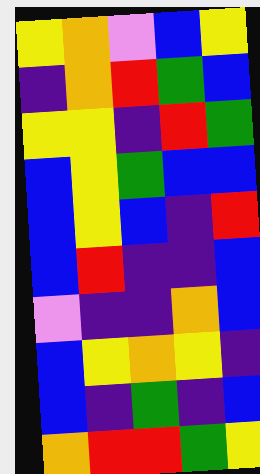[["yellow", "orange", "violet", "blue", "yellow"], ["indigo", "orange", "red", "green", "blue"], ["yellow", "yellow", "indigo", "red", "green"], ["blue", "yellow", "green", "blue", "blue"], ["blue", "yellow", "blue", "indigo", "red"], ["blue", "red", "indigo", "indigo", "blue"], ["violet", "indigo", "indigo", "orange", "blue"], ["blue", "yellow", "orange", "yellow", "indigo"], ["blue", "indigo", "green", "indigo", "blue"], ["orange", "red", "red", "green", "yellow"]]